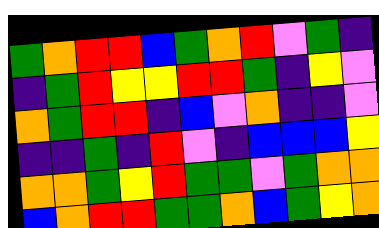[["green", "orange", "red", "red", "blue", "green", "orange", "red", "violet", "green", "indigo"], ["indigo", "green", "red", "yellow", "yellow", "red", "red", "green", "indigo", "yellow", "violet"], ["orange", "green", "red", "red", "indigo", "blue", "violet", "orange", "indigo", "indigo", "violet"], ["indigo", "indigo", "green", "indigo", "red", "violet", "indigo", "blue", "blue", "blue", "yellow"], ["orange", "orange", "green", "yellow", "red", "green", "green", "violet", "green", "orange", "orange"], ["blue", "orange", "red", "red", "green", "green", "orange", "blue", "green", "yellow", "orange"]]